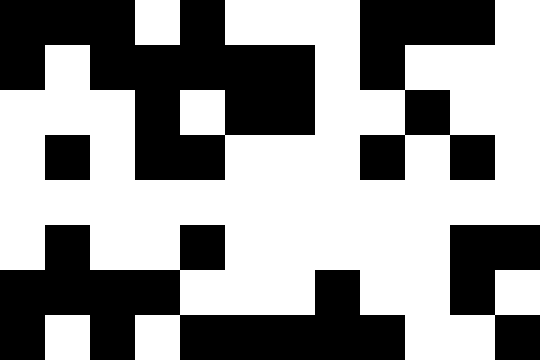[["black", "black", "black", "white", "black", "white", "white", "white", "black", "black", "black", "white"], ["black", "white", "black", "black", "black", "black", "black", "white", "black", "white", "white", "white"], ["white", "white", "white", "black", "white", "black", "black", "white", "white", "black", "white", "white"], ["white", "black", "white", "black", "black", "white", "white", "white", "black", "white", "black", "white"], ["white", "white", "white", "white", "white", "white", "white", "white", "white", "white", "white", "white"], ["white", "black", "white", "white", "black", "white", "white", "white", "white", "white", "black", "black"], ["black", "black", "black", "black", "white", "white", "white", "black", "white", "white", "black", "white"], ["black", "white", "black", "white", "black", "black", "black", "black", "black", "white", "white", "black"]]